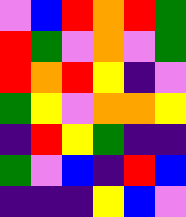[["violet", "blue", "red", "orange", "red", "green"], ["red", "green", "violet", "orange", "violet", "green"], ["red", "orange", "red", "yellow", "indigo", "violet"], ["green", "yellow", "violet", "orange", "orange", "yellow"], ["indigo", "red", "yellow", "green", "indigo", "indigo"], ["green", "violet", "blue", "indigo", "red", "blue"], ["indigo", "indigo", "indigo", "yellow", "blue", "violet"]]